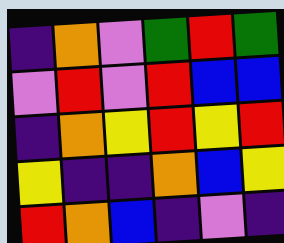[["indigo", "orange", "violet", "green", "red", "green"], ["violet", "red", "violet", "red", "blue", "blue"], ["indigo", "orange", "yellow", "red", "yellow", "red"], ["yellow", "indigo", "indigo", "orange", "blue", "yellow"], ["red", "orange", "blue", "indigo", "violet", "indigo"]]